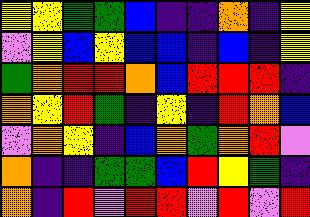[["yellow", "yellow", "green", "green", "blue", "indigo", "indigo", "orange", "indigo", "yellow"], ["violet", "yellow", "blue", "yellow", "blue", "blue", "indigo", "blue", "indigo", "yellow"], ["green", "orange", "red", "red", "orange", "blue", "red", "red", "red", "indigo"], ["orange", "yellow", "red", "green", "indigo", "yellow", "indigo", "red", "orange", "blue"], ["violet", "orange", "yellow", "indigo", "blue", "orange", "green", "orange", "red", "violet"], ["orange", "indigo", "indigo", "green", "green", "blue", "red", "yellow", "green", "indigo"], ["orange", "indigo", "red", "violet", "red", "red", "violet", "red", "violet", "red"]]